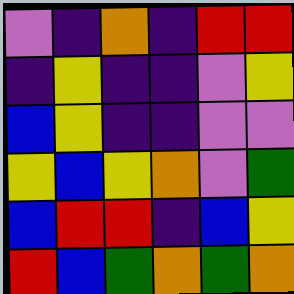[["violet", "indigo", "orange", "indigo", "red", "red"], ["indigo", "yellow", "indigo", "indigo", "violet", "yellow"], ["blue", "yellow", "indigo", "indigo", "violet", "violet"], ["yellow", "blue", "yellow", "orange", "violet", "green"], ["blue", "red", "red", "indigo", "blue", "yellow"], ["red", "blue", "green", "orange", "green", "orange"]]